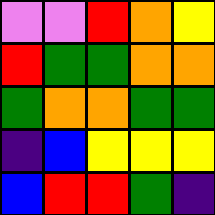[["violet", "violet", "red", "orange", "yellow"], ["red", "green", "green", "orange", "orange"], ["green", "orange", "orange", "green", "green"], ["indigo", "blue", "yellow", "yellow", "yellow"], ["blue", "red", "red", "green", "indigo"]]